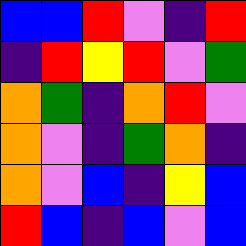[["blue", "blue", "red", "violet", "indigo", "red"], ["indigo", "red", "yellow", "red", "violet", "green"], ["orange", "green", "indigo", "orange", "red", "violet"], ["orange", "violet", "indigo", "green", "orange", "indigo"], ["orange", "violet", "blue", "indigo", "yellow", "blue"], ["red", "blue", "indigo", "blue", "violet", "blue"]]